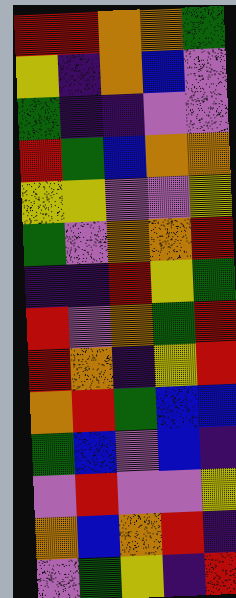[["red", "red", "orange", "orange", "green"], ["yellow", "indigo", "orange", "blue", "violet"], ["green", "indigo", "indigo", "violet", "violet"], ["red", "green", "blue", "orange", "orange"], ["yellow", "yellow", "violet", "violet", "yellow"], ["green", "violet", "orange", "orange", "red"], ["indigo", "indigo", "red", "yellow", "green"], ["red", "violet", "orange", "green", "red"], ["red", "orange", "indigo", "yellow", "red"], ["orange", "red", "green", "blue", "blue"], ["green", "blue", "violet", "blue", "indigo"], ["violet", "red", "violet", "violet", "yellow"], ["orange", "blue", "orange", "red", "indigo"], ["violet", "green", "yellow", "indigo", "red"]]